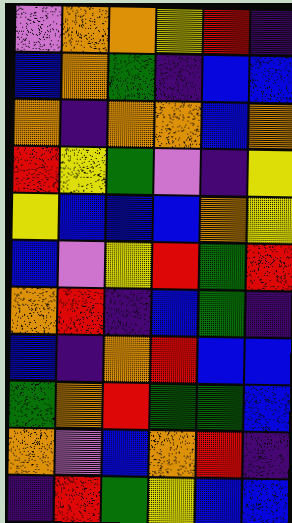[["violet", "orange", "orange", "yellow", "red", "indigo"], ["blue", "orange", "green", "indigo", "blue", "blue"], ["orange", "indigo", "orange", "orange", "blue", "orange"], ["red", "yellow", "green", "violet", "indigo", "yellow"], ["yellow", "blue", "blue", "blue", "orange", "yellow"], ["blue", "violet", "yellow", "red", "green", "red"], ["orange", "red", "indigo", "blue", "green", "indigo"], ["blue", "indigo", "orange", "red", "blue", "blue"], ["green", "orange", "red", "green", "green", "blue"], ["orange", "violet", "blue", "orange", "red", "indigo"], ["indigo", "red", "green", "yellow", "blue", "blue"]]